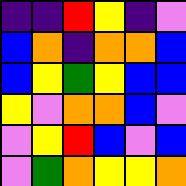[["indigo", "indigo", "red", "yellow", "indigo", "violet"], ["blue", "orange", "indigo", "orange", "orange", "blue"], ["blue", "yellow", "green", "yellow", "blue", "blue"], ["yellow", "violet", "orange", "orange", "blue", "violet"], ["violet", "yellow", "red", "blue", "violet", "blue"], ["violet", "green", "orange", "yellow", "yellow", "orange"]]